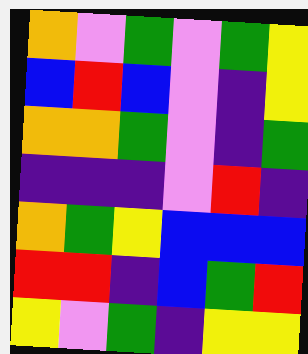[["orange", "violet", "green", "violet", "green", "yellow"], ["blue", "red", "blue", "violet", "indigo", "yellow"], ["orange", "orange", "green", "violet", "indigo", "green"], ["indigo", "indigo", "indigo", "violet", "red", "indigo"], ["orange", "green", "yellow", "blue", "blue", "blue"], ["red", "red", "indigo", "blue", "green", "red"], ["yellow", "violet", "green", "indigo", "yellow", "yellow"]]